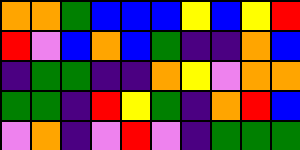[["orange", "orange", "green", "blue", "blue", "blue", "yellow", "blue", "yellow", "red"], ["red", "violet", "blue", "orange", "blue", "green", "indigo", "indigo", "orange", "blue"], ["indigo", "green", "green", "indigo", "indigo", "orange", "yellow", "violet", "orange", "orange"], ["green", "green", "indigo", "red", "yellow", "green", "indigo", "orange", "red", "blue"], ["violet", "orange", "indigo", "violet", "red", "violet", "indigo", "green", "green", "green"]]